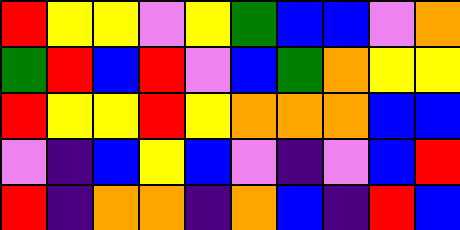[["red", "yellow", "yellow", "violet", "yellow", "green", "blue", "blue", "violet", "orange"], ["green", "red", "blue", "red", "violet", "blue", "green", "orange", "yellow", "yellow"], ["red", "yellow", "yellow", "red", "yellow", "orange", "orange", "orange", "blue", "blue"], ["violet", "indigo", "blue", "yellow", "blue", "violet", "indigo", "violet", "blue", "red"], ["red", "indigo", "orange", "orange", "indigo", "orange", "blue", "indigo", "red", "blue"]]